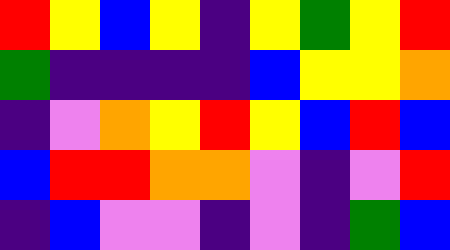[["red", "yellow", "blue", "yellow", "indigo", "yellow", "green", "yellow", "red"], ["green", "indigo", "indigo", "indigo", "indigo", "blue", "yellow", "yellow", "orange"], ["indigo", "violet", "orange", "yellow", "red", "yellow", "blue", "red", "blue"], ["blue", "red", "red", "orange", "orange", "violet", "indigo", "violet", "red"], ["indigo", "blue", "violet", "violet", "indigo", "violet", "indigo", "green", "blue"]]